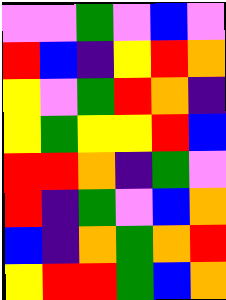[["violet", "violet", "green", "violet", "blue", "violet"], ["red", "blue", "indigo", "yellow", "red", "orange"], ["yellow", "violet", "green", "red", "orange", "indigo"], ["yellow", "green", "yellow", "yellow", "red", "blue"], ["red", "red", "orange", "indigo", "green", "violet"], ["red", "indigo", "green", "violet", "blue", "orange"], ["blue", "indigo", "orange", "green", "orange", "red"], ["yellow", "red", "red", "green", "blue", "orange"]]